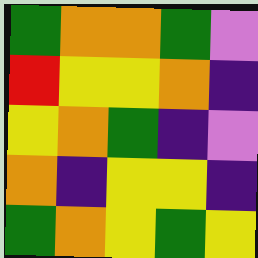[["green", "orange", "orange", "green", "violet"], ["red", "yellow", "yellow", "orange", "indigo"], ["yellow", "orange", "green", "indigo", "violet"], ["orange", "indigo", "yellow", "yellow", "indigo"], ["green", "orange", "yellow", "green", "yellow"]]